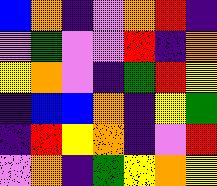[["blue", "orange", "indigo", "violet", "orange", "red", "indigo"], ["violet", "green", "violet", "violet", "red", "indigo", "orange"], ["yellow", "orange", "violet", "indigo", "green", "red", "yellow"], ["indigo", "blue", "blue", "orange", "indigo", "yellow", "green"], ["indigo", "red", "yellow", "orange", "indigo", "violet", "red"], ["violet", "orange", "indigo", "green", "yellow", "orange", "yellow"]]